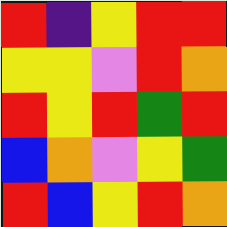[["red", "indigo", "yellow", "red", "red"], ["yellow", "yellow", "violet", "red", "orange"], ["red", "yellow", "red", "green", "red"], ["blue", "orange", "violet", "yellow", "green"], ["red", "blue", "yellow", "red", "orange"]]